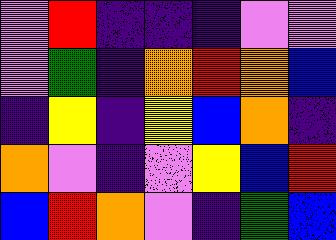[["violet", "red", "indigo", "indigo", "indigo", "violet", "violet"], ["violet", "green", "indigo", "orange", "red", "orange", "blue"], ["indigo", "yellow", "indigo", "yellow", "blue", "orange", "indigo"], ["orange", "violet", "indigo", "violet", "yellow", "blue", "red"], ["blue", "red", "orange", "violet", "indigo", "green", "blue"]]